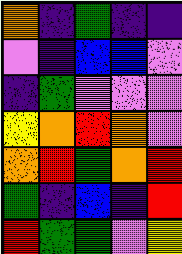[["orange", "indigo", "green", "indigo", "indigo"], ["violet", "indigo", "blue", "blue", "violet"], ["indigo", "green", "violet", "violet", "violet"], ["yellow", "orange", "red", "orange", "violet"], ["orange", "red", "green", "orange", "red"], ["green", "indigo", "blue", "indigo", "red"], ["red", "green", "green", "violet", "yellow"]]